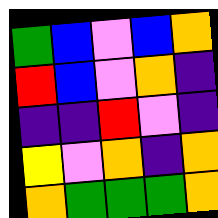[["green", "blue", "violet", "blue", "orange"], ["red", "blue", "violet", "orange", "indigo"], ["indigo", "indigo", "red", "violet", "indigo"], ["yellow", "violet", "orange", "indigo", "orange"], ["orange", "green", "green", "green", "orange"]]